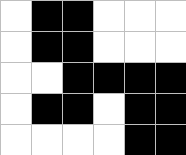[["white", "black", "black", "white", "white", "white"], ["white", "black", "black", "white", "white", "white"], ["white", "white", "black", "black", "black", "black"], ["white", "black", "black", "white", "black", "black"], ["white", "white", "white", "white", "black", "black"]]